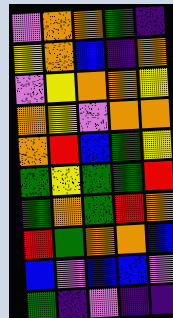[["violet", "orange", "orange", "green", "indigo"], ["yellow", "orange", "blue", "indigo", "orange"], ["violet", "yellow", "orange", "orange", "yellow"], ["orange", "yellow", "violet", "orange", "orange"], ["orange", "red", "blue", "green", "yellow"], ["green", "yellow", "green", "green", "red"], ["green", "orange", "green", "red", "orange"], ["red", "green", "orange", "orange", "blue"], ["blue", "violet", "blue", "blue", "violet"], ["green", "indigo", "violet", "indigo", "indigo"]]